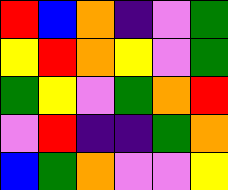[["red", "blue", "orange", "indigo", "violet", "green"], ["yellow", "red", "orange", "yellow", "violet", "green"], ["green", "yellow", "violet", "green", "orange", "red"], ["violet", "red", "indigo", "indigo", "green", "orange"], ["blue", "green", "orange", "violet", "violet", "yellow"]]